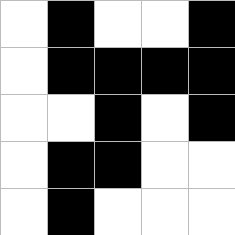[["white", "black", "white", "white", "black"], ["white", "black", "black", "black", "black"], ["white", "white", "black", "white", "black"], ["white", "black", "black", "white", "white"], ["white", "black", "white", "white", "white"]]